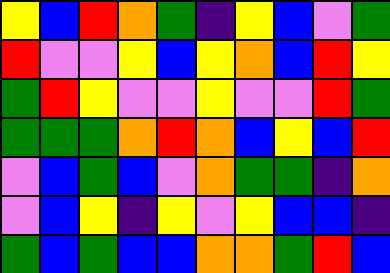[["yellow", "blue", "red", "orange", "green", "indigo", "yellow", "blue", "violet", "green"], ["red", "violet", "violet", "yellow", "blue", "yellow", "orange", "blue", "red", "yellow"], ["green", "red", "yellow", "violet", "violet", "yellow", "violet", "violet", "red", "green"], ["green", "green", "green", "orange", "red", "orange", "blue", "yellow", "blue", "red"], ["violet", "blue", "green", "blue", "violet", "orange", "green", "green", "indigo", "orange"], ["violet", "blue", "yellow", "indigo", "yellow", "violet", "yellow", "blue", "blue", "indigo"], ["green", "blue", "green", "blue", "blue", "orange", "orange", "green", "red", "blue"]]